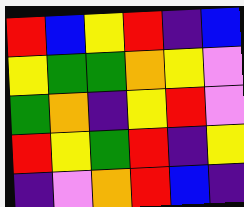[["red", "blue", "yellow", "red", "indigo", "blue"], ["yellow", "green", "green", "orange", "yellow", "violet"], ["green", "orange", "indigo", "yellow", "red", "violet"], ["red", "yellow", "green", "red", "indigo", "yellow"], ["indigo", "violet", "orange", "red", "blue", "indigo"]]